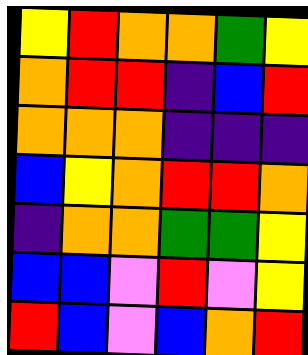[["yellow", "red", "orange", "orange", "green", "yellow"], ["orange", "red", "red", "indigo", "blue", "red"], ["orange", "orange", "orange", "indigo", "indigo", "indigo"], ["blue", "yellow", "orange", "red", "red", "orange"], ["indigo", "orange", "orange", "green", "green", "yellow"], ["blue", "blue", "violet", "red", "violet", "yellow"], ["red", "blue", "violet", "blue", "orange", "red"]]